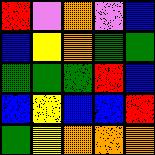[["red", "violet", "orange", "violet", "blue"], ["blue", "yellow", "orange", "green", "green"], ["green", "green", "green", "red", "blue"], ["blue", "yellow", "blue", "blue", "red"], ["green", "yellow", "orange", "orange", "orange"]]